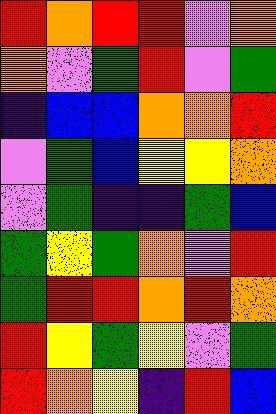[["red", "orange", "red", "red", "violet", "orange"], ["orange", "violet", "green", "red", "violet", "green"], ["indigo", "blue", "blue", "orange", "orange", "red"], ["violet", "green", "blue", "yellow", "yellow", "orange"], ["violet", "green", "indigo", "indigo", "green", "blue"], ["green", "yellow", "green", "orange", "violet", "red"], ["green", "red", "red", "orange", "red", "orange"], ["red", "yellow", "green", "yellow", "violet", "green"], ["red", "orange", "yellow", "indigo", "red", "blue"]]